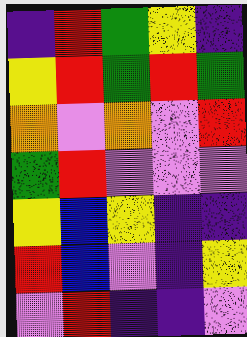[["indigo", "red", "green", "yellow", "indigo"], ["yellow", "red", "green", "red", "green"], ["orange", "violet", "orange", "violet", "red"], ["green", "red", "violet", "violet", "violet"], ["yellow", "blue", "yellow", "indigo", "indigo"], ["red", "blue", "violet", "indigo", "yellow"], ["violet", "red", "indigo", "indigo", "violet"]]